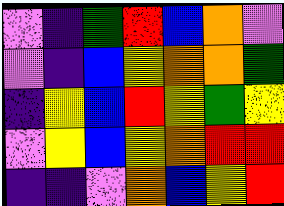[["violet", "indigo", "green", "red", "blue", "orange", "violet"], ["violet", "indigo", "blue", "yellow", "orange", "orange", "green"], ["indigo", "yellow", "blue", "red", "yellow", "green", "yellow"], ["violet", "yellow", "blue", "yellow", "orange", "red", "red"], ["indigo", "indigo", "violet", "orange", "blue", "yellow", "red"]]